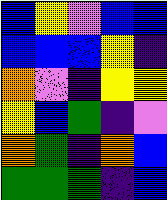[["blue", "yellow", "violet", "blue", "blue"], ["blue", "blue", "blue", "yellow", "indigo"], ["orange", "violet", "indigo", "yellow", "yellow"], ["yellow", "blue", "green", "indigo", "violet"], ["orange", "green", "indigo", "orange", "blue"], ["green", "green", "green", "indigo", "blue"]]